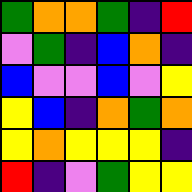[["green", "orange", "orange", "green", "indigo", "red"], ["violet", "green", "indigo", "blue", "orange", "indigo"], ["blue", "violet", "violet", "blue", "violet", "yellow"], ["yellow", "blue", "indigo", "orange", "green", "orange"], ["yellow", "orange", "yellow", "yellow", "yellow", "indigo"], ["red", "indigo", "violet", "green", "yellow", "yellow"]]